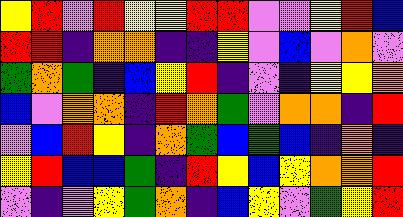[["yellow", "red", "violet", "red", "yellow", "yellow", "red", "red", "violet", "violet", "yellow", "red", "blue"], ["red", "red", "indigo", "orange", "orange", "indigo", "indigo", "yellow", "violet", "blue", "violet", "orange", "violet"], ["green", "orange", "green", "indigo", "blue", "yellow", "red", "indigo", "violet", "indigo", "yellow", "yellow", "orange"], ["blue", "violet", "orange", "orange", "indigo", "red", "orange", "green", "violet", "orange", "orange", "indigo", "red"], ["violet", "blue", "red", "yellow", "indigo", "orange", "green", "blue", "green", "blue", "indigo", "orange", "indigo"], ["yellow", "red", "blue", "blue", "green", "indigo", "red", "yellow", "blue", "yellow", "orange", "orange", "red"], ["violet", "indigo", "violet", "yellow", "green", "orange", "indigo", "blue", "yellow", "violet", "green", "yellow", "red"]]